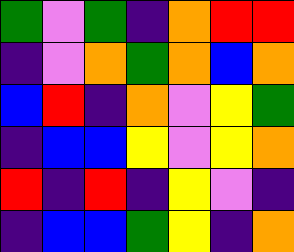[["green", "violet", "green", "indigo", "orange", "red", "red"], ["indigo", "violet", "orange", "green", "orange", "blue", "orange"], ["blue", "red", "indigo", "orange", "violet", "yellow", "green"], ["indigo", "blue", "blue", "yellow", "violet", "yellow", "orange"], ["red", "indigo", "red", "indigo", "yellow", "violet", "indigo"], ["indigo", "blue", "blue", "green", "yellow", "indigo", "orange"]]